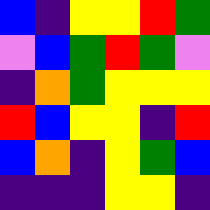[["blue", "indigo", "yellow", "yellow", "red", "green"], ["violet", "blue", "green", "red", "green", "violet"], ["indigo", "orange", "green", "yellow", "yellow", "yellow"], ["red", "blue", "yellow", "yellow", "indigo", "red"], ["blue", "orange", "indigo", "yellow", "green", "blue"], ["indigo", "indigo", "indigo", "yellow", "yellow", "indigo"]]